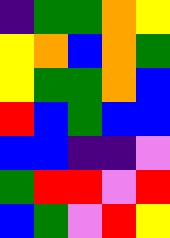[["indigo", "green", "green", "orange", "yellow"], ["yellow", "orange", "blue", "orange", "green"], ["yellow", "green", "green", "orange", "blue"], ["red", "blue", "green", "blue", "blue"], ["blue", "blue", "indigo", "indigo", "violet"], ["green", "red", "red", "violet", "red"], ["blue", "green", "violet", "red", "yellow"]]